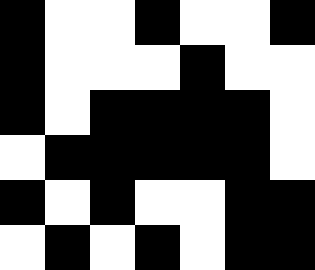[["black", "white", "white", "black", "white", "white", "black"], ["black", "white", "white", "white", "black", "white", "white"], ["black", "white", "black", "black", "black", "black", "white"], ["white", "black", "black", "black", "black", "black", "white"], ["black", "white", "black", "white", "white", "black", "black"], ["white", "black", "white", "black", "white", "black", "black"]]